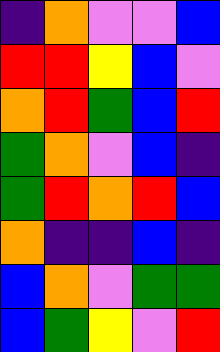[["indigo", "orange", "violet", "violet", "blue"], ["red", "red", "yellow", "blue", "violet"], ["orange", "red", "green", "blue", "red"], ["green", "orange", "violet", "blue", "indigo"], ["green", "red", "orange", "red", "blue"], ["orange", "indigo", "indigo", "blue", "indigo"], ["blue", "orange", "violet", "green", "green"], ["blue", "green", "yellow", "violet", "red"]]